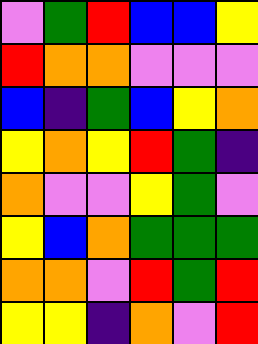[["violet", "green", "red", "blue", "blue", "yellow"], ["red", "orange", "orange", "violet", "violet", "violet"], ["blue", "indigo", "green", "blue", "yellow", "orange"], ["yellow", "orange", "yellow", "red", "green", "indigo"], ["orange", "violet", "violet", "yellow", "green", "violet"], ["yellow", "blue", "orange", "green", "green", "green"], ["orange", "orange", "violet", "red", "green", "red"], ["yellow", "yellow", "indigo", "orange", "violet", "red"]]